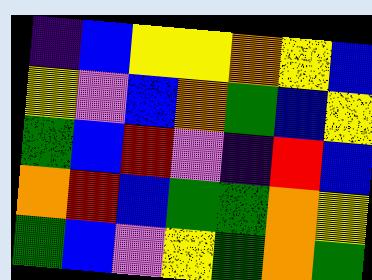[["indigo", "blue", "yellow", "yellow", "orange", "yellow", "blue"], ["yellow", "violet", "blue", "orange", "green", "blue", "yellow"], ["green", "blue", "red", "violet", "indigo", "red", "blue"], ["orange", "red", "blue", "green", "green", "orange", "yellow"], ["green", "blue", "violet", "yellow", "green", "orange", "green"]]